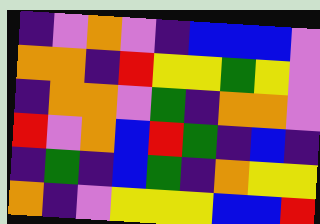[["indigo", "violet", "orange", "violet", "indigo", "blue", "blue", "blue", "violet"], ["orange", "orange", "indigo", "red", "yellow", "yellow", "green", "yellow", "violet"], ["indigo", "orange", "orange", "violet", "green", "indigo", "orange", "orange", "violet"], ["red", "violet", "orange", "blue", "red", "green", "indigo", "blue", "indigo"], ["indigo", "green", "indigo", "blue", "green", "indigo", "orange", "yellow", "yellow"], ["orange", "indigo", "violet", "yellow", "yellow", "yellow", "blue", "blue", "red"]]